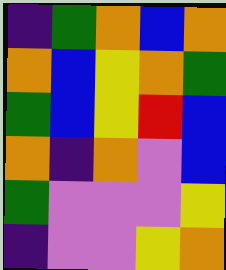[["indigo", "green", "orange", "blue", "orange"], ["orange", "blue", "yellow", "orange", "green"], ["green", "blue", "yellow", "red", "blue"], ["orange", "indigo", "orange", "violet", "blue"], ["green", "violet", "violet", "violet", "yellow"], ["indigo", "violet", "violet", "yellow", "orange"]]